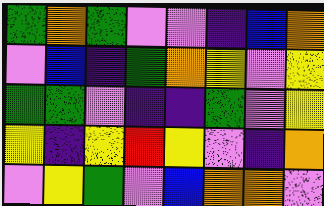[["green", "orange", "green", "violet", "violet", "indigo", "blue", "orange"], ["violet", "blue", "indigo", "green", "orange", "yellow", "violet", "yellow"], ["green", "green", "violet", "indigo", "indigo", "green", "violet", "yellow"], ["yellow", "indigo", "yellow", "red", "yellow", "violet", "indigo", "orange"], ["violet", "yellow", "green", "violet", "blue", "orange", "orange", "violet"]]